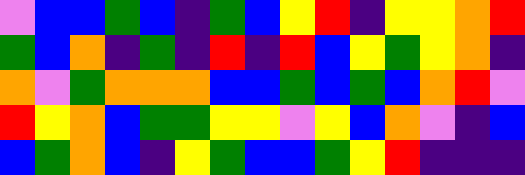[["violet", "blue", "blue", "green", "blue", "indigo", "green", "blue", "yellow", "red", "indigo", "yellow", "yellow", "orange", "red"], ["green", "blue", "orange", "indigo", "green", "indigo", "red", "indigo", "red", "blue", "yellow", "green", "yellow", "orange", "indigo"], ["orange", "violet", "green", "orange", "orange", "orange", "blue", "blue", "green", "blue", "green", "blue", "orange", "red", "violet"], ["red", "yellow", "orange", "blue", "green", "green", "yellow", "yellow", "violet", "yellow", "blue", "orange", "violet", "indigo", "blue"], ["blue", "green", "orange", "blue", "indigo", "yellow", "green", "blue", "blue", "green", "yellow", "red", "indigo", "indigo", "indigo"]]